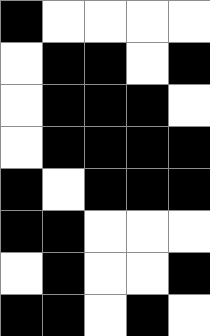[["black", "white", "white", "white", "white"], ["white", "black", "black", "white", "black"], ["white", "black", "black", "black", "white"], ["white", "black", "black", "black", "black"], ["black", "white", "black", "black", "black"], ["black", "black", "white", "white", "white"], ["white", "black", "white", "white", "black"], ["black", "black", "white", "black", "white"]]